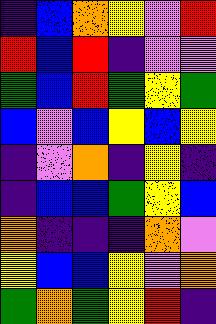[["indigo", "blue", "orange", "yellow", "violet", "red"], ["red", "blue", "red", "indigo", "violet", "violet"], ["green", "blue", "red", "green", "yellow", "green"], ["blue", "violet", "blue", "yellow", "blue", "yellow"], ["indigo", "violet", "orange", "indigo", "yellow", "indigo"], ["indigo", "blue", "blue", "green", "yellow", "blue"], ["orange", "indigo", "indigo", "indigo", "orange", "violet"], ["yellow", "blue", "blue", "yellow", "violet", "orange"], ["green", "orange", "green", "yellow", "red", "indigo"]]